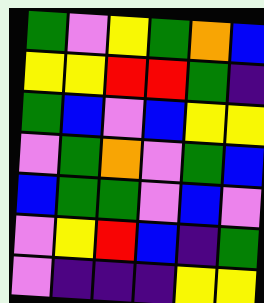[["green", "violet", "yellow", "green", "orange", "blue"], ["yellow", "yellow", "red", "red", "green", "indigo"], ["green", "blue", "violet", "blue", "yellow", "yellow"], ["violet", "green", "orange", "violet", "green", "blue"], ["blue", "green", "green", "violet", "blue", "violet"], ["violet", "yellow", "red", "blue", "indigo", "green"], ["violet", "indigo", "indigo", "indigo", "yellow", "yellow"]]